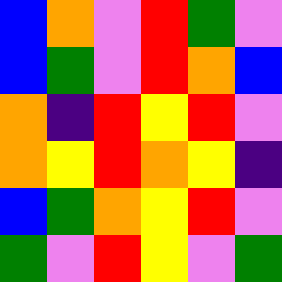[["blue", "orange", "violet", "red", "green", "violet"], ["blue", "green", "violet", "red", "orange", "blue"], ["orange", "indigo", "red", "yellow", "red", "violet"], ["orange", "yellow", "red", "orange", "yellow", "indigo"], ["blue", "green", "orange", "yellow", "red", "violet"], ["green", "violet", "red", "yellow", "violet", "green"]]